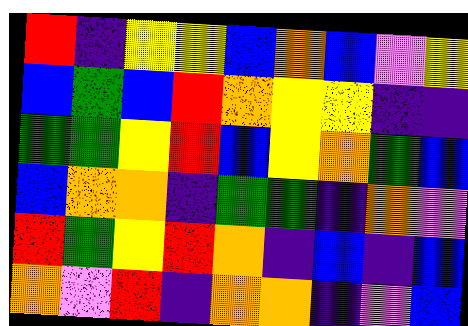[["red", "indigo", "yellow", "yellow", "blue", "orange", "blue", "violet", "yellow"], ["blue", "green", "blue", "red", "orange", "yellow", "yellow", "indigo", "indigo"], ["green", "green", "yellow", "red", "blue", "yellow", "orange", "green", "blue"], ["blue", "orange", "orange", "indigo", "green", "green", "indigo", "orange", "violet"], ["red", "green", "yellow", "red", "orange", "indigo", "blue", "indigo", "blue"], ["orange", "violet", "red", "indigo", "orange", "orange", "indigo", "violet", "blue"]]